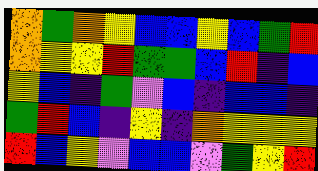[["orange", "green", "orange", "yellow", "blue", "blue", "yellow", "blue", "green", "red"], ["orange", "yellow", "yellow", "red", "green", "green", "blue", "red", "indigo", "blue"], ["yellow", "blue", "indigo", "green", "violet", "blue", "indigo", "blue", "blue", "indigo"], ["green", "red", "blue", "indigo", "yellow", "indigo", "orange", "yellow", "yellow", "yellow"], ["red", "blue", "yellow", "violet", "blue", "blue", "violet", "green", "yellow", "red"]]